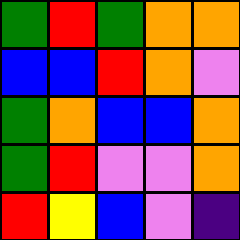[["green", "red", "green", "orange", "orange"], ["blue", "blue", "red", "orange", "violet"], ["green", "orange", "blue", "blue", "orange"], ["green", "red", "violet", "violet", "orange"], ["red", "yellow", "blue", "violet", "indigo"]]